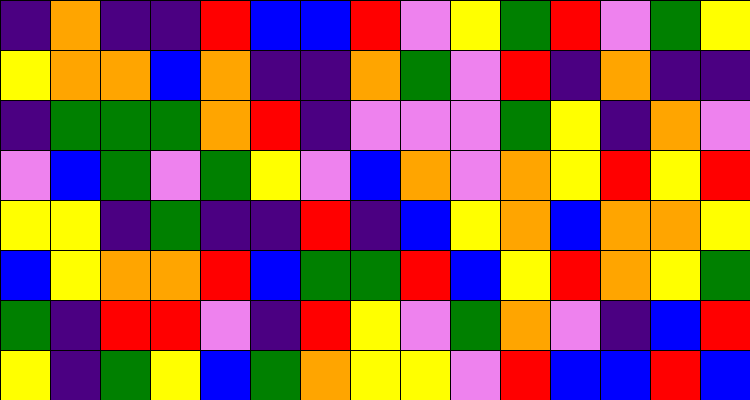[["indigo", "orange", "indigo", "indigo", "red", "blue", "blue", "red", "violet", "yellow", "green", "red", "violet", "green", "yellow"], ["yellow", "orange", "orange", "blue", "orange", "indigo", "indigo", "orange", "green", "violet", "red", "indigo", "orange", "indigo", "indigo"], ["indigo", "green", "green", "green", "orange", "red", "indigo", "violet", "violet", "violet", "green", "yellow", "indigo", "orange", "violet"], ["violet", "blue", "green", "violet", "green", "yellow", "violet", "blue", "orange", "violet", "orange", "yellow", "red", "yellow", "red"], ["yellow", "yellow", "indigo", "green", "indigo", "indigo", "red", "indigo", "blue", "yellow", "orange", "blue", "orange", "orange", "yellow"], ["blue", "yellow", "orange", "orange", "red", "blue", "green", "green", "red", "blue", "yellow", "red", "orange", "yellow", "green"], ["green", "indigo", "red", "red", "violet", "indigo", "red", "yellow", "violet", "green", "orange", "violet", "indigo", "blue", "red"], ["yellow", "indigo", "green", "yellow", "blue", "green", "orange", "yellow", "yellow", "violet", "red", "blue", "blue", "red", "blue"]]